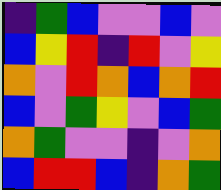[["indigo", "green", "blue", "violet", "violet", "blue", "violet"], ["blue", "yellow", "red", "indigo", "red", "violet", "yellow"], ["orange", "violet", "red", "orange", "blue", "orange", "red"], ["blue", "violet", "green", "yellow", "violet", "blue", "green"], ["orange", "green", "violet", "violet", "indigo", "violet", "orange"], ["blue", "red", "red", "blue", "indigo", "orange", "green"]]